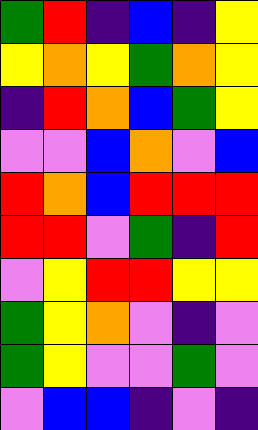[["green", "red", "indigo", "blue", "indigo", "yellow"], ["yellow", "orange", "yellow", "green", "orange", "yellow"], ["indigo", "red", "orange", "blue", "green", "yellow"], ["violet", "violet", "blue", "orange", "violet", "blue"], ["red", "orange", "blue", "red", "red", "red"], ["red", "red", "violet", "green", "indigo", "red"], ["violet", "yellow", "red", "red", "yellow", "yellow"], ["green", "yellow", "orange", "violet", "indigo", "violet"], ["green", "yellow", "violet", "violet", "green", "violet"], ["violet", "blue", "blue", "indigo", "violet", "indigo"]]